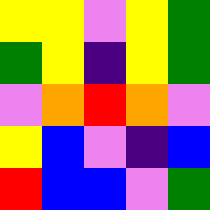[["yellow", "yellow", "violet", "yellow", "green"], ["green", "yellow", "indigo", "yellow", "green"], ["violet", "orange", "red", "orange", "violet"], ["yellow", "blue", "violet", "indigo", "blue"], ["red", "blue", "blue", "violet", "green"]]